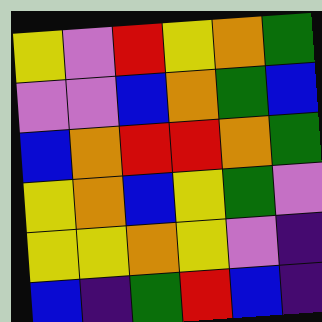[["yellow", "violet", "red", "yellow", "orange", "green"], ["violet", "violet", "blue", "orange", "green", "blue"], ["blue", "orange", "red", "red", "orange", "green"], ["yellow", "orange", "blue", "yellow", "green", "violet"], ["yellow", "yellow", "orange", "yellow", "violet", "indigo"], ["blue", "indigo", "green", "red", "blue", "indigo"]]